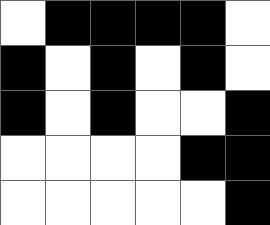[["white", "black", "black", "black", "black", "white"], ["black", "white", "black", "white", "black", "white"], ["black", "white", "black", "white", "white", "black"], ["white", "white", "white", "white", "black", "black"], ["white", "white", "white", "white", "white", "black"]]